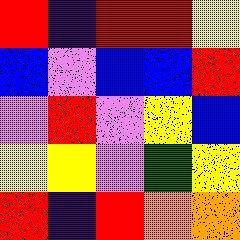[["red", "indigo", "red", "red", "yellow"], ["blue", "violet", "blue", "blue", "red"], ["violet", "red", "violet", "yellow", "blue"], ["yellow", "yellow", "violet", "green", "yellow"], ["red", "indigo", "red", "orange", "orange"]]